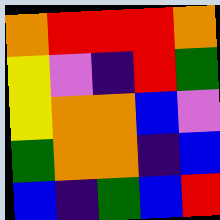[["orange", "red", "red", "red", "orange"], ["yellow", "violet", "indigo", "red", "green"], ["yellow", "orange", "orange", "blue", "violet"], ["green", "orange", "orange", "indigo", "blue"], ["blue", "indigo", "green", "blue", "red"]]